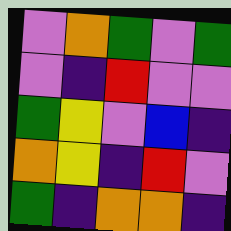[["violet", "orange", "green", "violet", "green"], ["violet", "indigo", "red", "violet", "violet"], ["green", "yellow", "violet", "blue", "indigo"], ["orange", "yellow", "indigo", "red", "violet"], ["green", "indigo", "orange", "orange", "indigo"]]